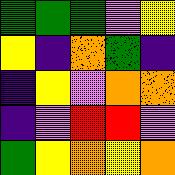[["green", "green", "green", "violet", "yellow"], ["yellow", "indigo", "orange", "green", "indigo"], ["indigo", "yellow", "violet", "orange", "orange"], ["indigo", "violet", "red", "red", "violet"], ["green", "yellow", "orange", "yellow", "orange"]]